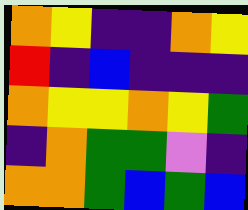[["orange", "yellow", "indigo", "indigo", "orange", "yellow"], ["red", "indigo", "blue", "indigo", "indigo", "indigo"], ["orange", "yellow", "yellow", "orange", "yellow", "green"], ["indigo", "orange", "green", "green", "violet", "indigo"], ["orange", "orange", "green", "blue", "green", "blue"]]